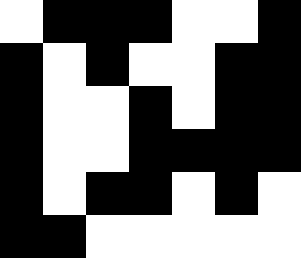[["white", "black", "black", "black", "white", "white", "black"], ["black", "white", "black", "white", "white", "black", "black"], ["black", "white", "white", "black", "white", "black", "black"], ["black", "white", "white", "black", "black", "black", "black"], ["black", "white", "black", "black", "white", "black", "white"], ["black", "black", "white", "white", "white", "white", "white"]]